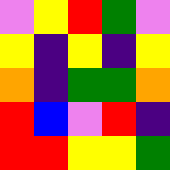[["violet", "yellow", "red", "green", "violet"], ["yellow", "indigo", "yellow", "indigo", "yellow"], ["orange", "indigo", "green", "green", "orange"], ["red", "blue", "violet", "red", "indigo"], ["red", "red", "yellow", "yellow", "green"]]